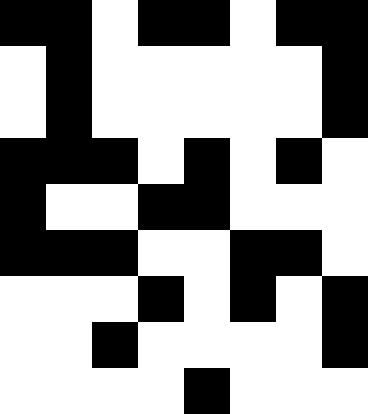[["black", "black", "white", "black", "black", "white", "black", "black"], ["white", "black", "white", "white", "white", "white", "white", "black"], ["white", "black", "white", "white", "white", "white", "white", "black"], ["black", "black", "black", "white", "black", "white", "black", "white"], ["black", "white", "white", "black", "black", "white", "white", "white"], ["black", "black", "black", "white", "white", "black", "black", "white"], ["white", "white", "white", "black", "white", "black", "white", "black"], ["white", "white", "black", "white", "white", "white", "white", "black"], ["white", "white", "white", "white", "black", "white", "white", "white"]]